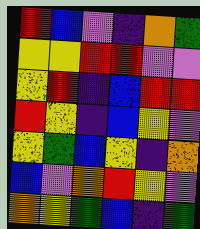[["red", "blue", "violet", "indigo", "orange", "green"], ["yellow", "yellow", "red", "red", "violet", "violet"], ["yellow", "red", "indigo", "blue", "red", "red"], ["red", "yellow", "indigo", "blue", "yellow", "violet"], ["yellow", "green", "blue", "yellow", "indigo", "orange"], ["blue", "violet", "orange", "red", "yellow", "violet"], ["orange", "yellow", "green", "blue", "indigo", "green"]]